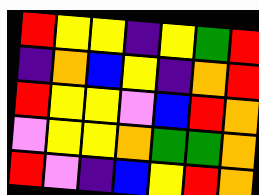[["red", "yellow", "yellow", "indigo", "yellow", "green", "red"], ["indigo", "orange", "blue", "yellow", "indigo", "orange", "red"], ["red", "yellow", "yellow", "violet", "blue", "red", "orange"], ["violet", "yellow", "yellow", "orange", "green", "green", "orange"], ["red", "violet", "indigo", "blue", "yellow", "red", "orange"]]